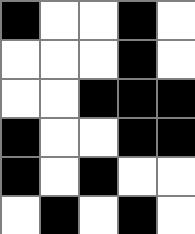[["black", "white", "white", "black", "white"], ["white", "white", "white", "black", "white"], ["white", "white", "black", "black", "black"], ["black", "white", "white", "black", "black"], ["black", "white", "black", "white", "white"], ["white", "black", "white", "black", "white"]]